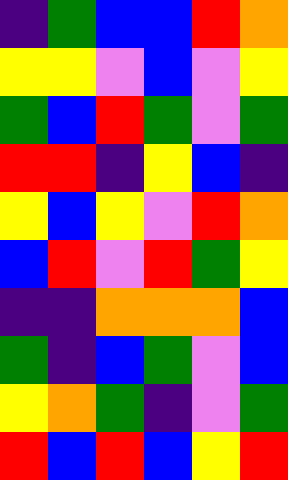[["indigo", "green", "blue", "blue", "red", "orange"], ["yellow", "yellow", "violet", "blue", "violet", "yellow"], ["green", "blue", "red", "green", "violet", "green"], ["red", "red", "indigo", "yellow", "blue", "indigo"], ["yellow", "blue", "yellow", "violet", "red", "orange"], ["blue", "red", "violet", "red", "green", "yellow"], ["indigo", "indigo", "orange", "orange", "orange", "blue"], ["green", "indigo", "blue", "green", "violet", "blue"], ["yellow", "orange", "green", "indigo", "violet", "green"], ["red", "blue", "red", "blue", "yellow", "red"]]